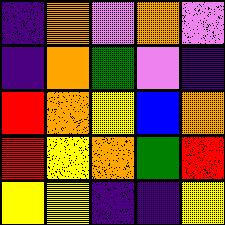[["indigo", "orange", "violet", "orange", "violet"], ["indigo", "orange", "green", "violet", "indigo"], ["red", "orange", "yellow", "blue", "orange"], ["red", "yellow", "orange", "green", "red"], ["yellow", "yellow", "indigo", "indigo", "yellow"]]